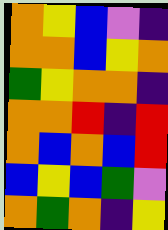[["orange", "yellow", "blue", "violet", "indigo"], ["orange", "orange", "blue", "yellow", "orange"], ["green", "yellow", "orange", "orange", "indigo"], ["orange", "orange", "red", "indigo", "red"], ["orange", "blue", "orange", "blue", "red"], ["blue", "yellow", "blue", "green", "violet"], ["orange", "green", "orange", "indigo", "yellow"]]